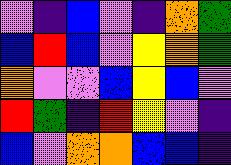[["violet", "indigo", "blue", "violet", "indigo", "orange", "green"], ["blue", "red", "blue", "violet", "yellow", "orange", "green"], ["orange", "violet", "violet", "blue", "yellow", "blue", "violet"], ["red", "green", "indigo", "red", "yellow", "violet", "indigo"], ["blue", "violet", "orange", "orange", "blue", "blue", "indigo"]]